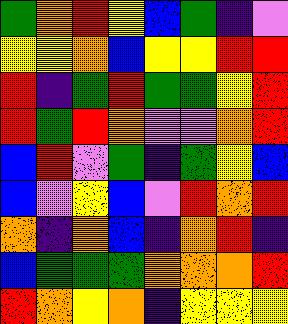[["green", "orange", "red", "yellow", "blue", "green", "indigo", "violet"], ["yellow", "yellow", "orange", "blue", "yellow", "yellow", "red", "red"], ["red", "indigo", "green", "red", "green", "green", "yellow", "red"], ["red", "green", "red", "orange", "violet", "violet", "orange", "red"], ["blue", "red", "violet", "green", "indigo", "green", "yellow", "blue"], ["blue", "violet", "yellow", "blue", "violet", "red", "orange", "red"], ["orange", "indigo", "orange", "blue", "indigo", "orange", "red", "indigo"], ["blue", "green", "green", "green", "orange", "orange", "orange", "red"], ["red", "orange", "yellow", "orange", "indigo", "yellow", "yellow", "yellow"]]